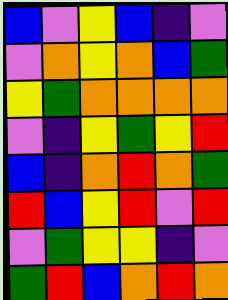[["blue", "violet", "yellow", "blue", "indigo", "violet"], ["violet", "orange", "yellow", "orange", "blue", "green"], ["yellow", "green", "orange", "orange", "orange", "orange"], ["violet", "indigo", "yellow", "green", "yellow", "red"], ["blue", "indigo", "orange", "red", "orange", "green"], ["red", "blue", "yellow", "red", "violet", "red"], ["violet", "green", "yellow", "yellow", "indigo", "violet"], ["green", "red", "blue", "orange", "red", "orange"]]